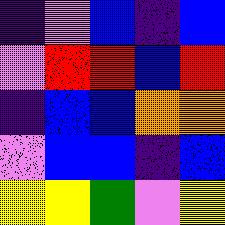[["indigo", "violet", "blue", "indigo", "blue"], ["violet", "red", "red", "blue", "red"], ["indigo", "blue", "blue", "orange", "orange"], ["violet", "blue", "blue", "indigo", "blue"], ["yellow", "yellow", "green", "violet", "yellow"]]